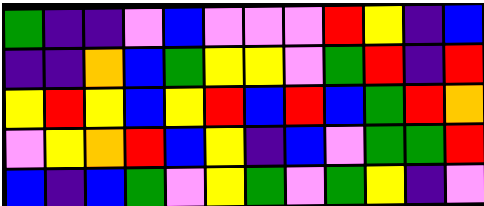[["green", "indigo", "indigo", "violet", "blue", "violet", "violet", "violet", "red", "yellow", "indigo", "blue"], ["indigo", "indigo", "orange", "blue", "green", "yellow", "yellow", "violet", "green", "red", "indigo", "red"], ["yellow", "red", "yellow", "blue", "yellow", "red", "blue", "red", "blue", "green", "red", "orange"], ["violet", "yellow", "orange", "red", "blue", "yellow", "indigo", "blue", "violet", "green", "green", "red"], ["blue", "indigo", "blue", "green", "violet", "yellow", "green", "violet", "green", "yellow", "indigo", "violet"]]